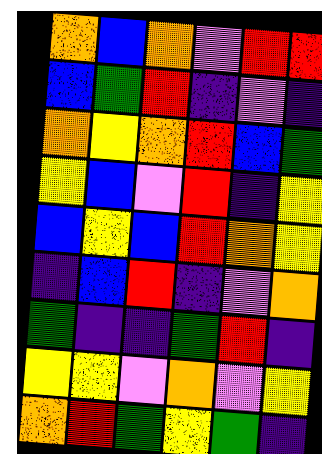[["orange", "blue", "orange", "violet", "red", "red"], ["blue", "green", "red", "indigo", "violet", "indigo"], ["orange", "yellow", "orange", "red", "blue", "green"], ["yellow", "blue", "violet", "red", "indigo", "yellow"], ["blue", "yellow", "blue", "red", "orange", "yellow"], ["indigo", "blue", "red", "indigo", "violet", "orange"], ["green", "indigo", "indigo", "green", "red", "indigo"], ["yellow", "yellow", "violet", "orange", "violet", "yellow"], ["orange", "red", "green", "yellow", "green", "indigo"]]